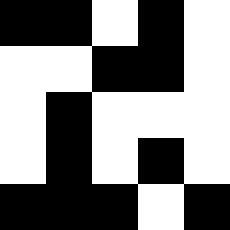[["black", "black", "white", "black", "white"], ["white", "white", "black", "black", "white"], ["white", "black", "white", "white", "white"], ["white", "black", "white", "black", "white"], ["black", "black", "black", "white", "black"]]